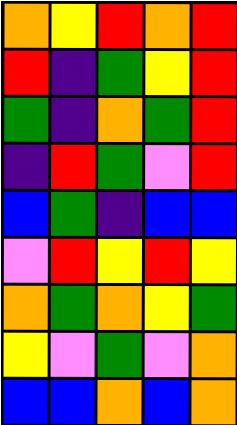[["orange", "yellow", "red", "orange", "red"], ["red", "indigo", "green", "yellow", "red"], ["green", "indigo", "orange", "green", "red"], ["indigo", "red", "green", "violet", "red"], ["blue", "green", "indigo", "blue", "blue"], ["violet", "red", "yellow", "red", "yellow"], ["orange", "green", "orange", "yellow", "green"], ["yellow", "violet", "green", "violet", "orange"], ["blue", "blue", "orange", "blue", "orange"]]